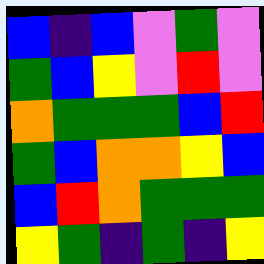[["blue", "indigo", "blue", "violet", "green", "violet"], ["green", "blue", "yellow", "violet", "red", "violet"], ["orange", "green", "green", "green", "blue", "red"], ["green", "blue", "orange", "orange", "yellow", "blue"], ["blue", "red", "orange", "green", "green", "green"], ["yellow", "green", "indigo", "green", "indigo", "yellow"]]